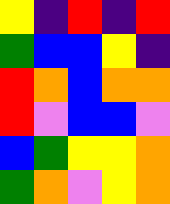[["yellow", "indigo", "red", "indigo", "red"], ["green", "blue", "blue", "yellow", "indigo"], ["red", "orange", "blue", "orange", "orange"], ["red", "violet", "blue", "blue", "violet"], ["blue", "green", "yellow", "yellow", "orange"], ["green", "orange", "violet", "yellow", "orange"]]